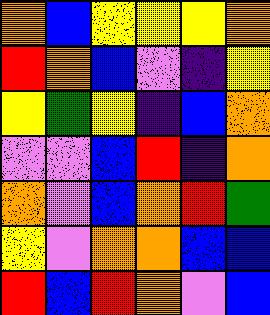[["orange", "blue", "yellow", "yellow", "yellow", "orange"], ["red", "orange", "blue", "violet", "indigo", "yellow"], ["yellow", "green", "yellow", "indigo", "blue", "orange"], ["violet", "violet", "blue", "red", "indigo", "orange"], ["orange", "violet", "blue", "orange", "red", "green"], ["yellow", "violet", "orange", "orange", "blue", "blue"], ["red", "blue", "red", "orange", "violet", "blue"]]